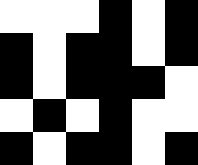[["white", "white", "white", "black", "white", "black"], ["black", "white", "black", "black", "white", "black"], ["black", "white", "black", "black", "black", "white"], ["white", "black", "white", "black", "white", "white"], ["black", "white", "black", "black", "white", "black"]]